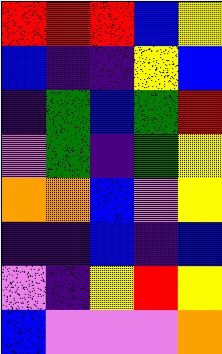[["red", "red", "red", "blue", "yellow"], ["blue", "indigo", "indigo", "yellow", "blue"], ["indigo", "green", "blue", "green", "red"], ["violet", "green", "indigo", "green", "yellow"], ["orange", "orange", "blue", "violet", "yellow"], ["indigo", "indigo", "blue", "indigo", "blue"], ["violet", "indigo", "yellow", "red", "yellow"], ["blue", "violet", "violet", "violet", "orange"]]